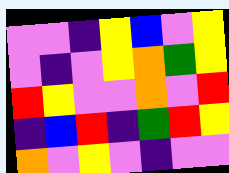[["violet", "violet", "indigo", "yellow", "blue", "violet", "yellow"], ["violet", "indigo", "violet", "yellow", "orange", "green", "yellow"], ["red", "yellow", "violet", "violet", "orange", "violet", "red"], ["indigo", "blue", "red", "indigo", "green", "red", "yellow"], ["orange", "violet", "yellow", "violet", "indigo", "violet", "violet"]]